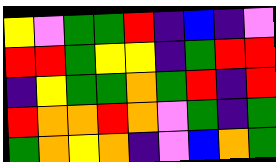[["yellow", "violet", "green", "green", "red", "indigo", "blue", "indigo", "violet"], ["red", "red", "green", "yellow", "yellow", "indigo", "green", "red", "red"], ["indigo", "yellow", "green", "green", "orange", "green", "red", "indigo", "red"], ["red", "orange", "orange", "red", "orange", "violet", "green", "indigo", "green"], ["green", "orange", "yellow", "orange", "indigo", "violet", "blue", "orange", "green"]]